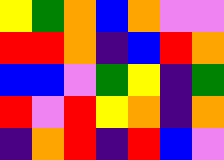[["yellow", "green", "orange", "blue", "orange", "violet", "violet"], ["red", "red", "orange", "indigo", "blue", "red", "orange"], ["blue", "blue", "violet", "green", "yellow", "indigo", "green"], ["red", "violet", "red", "yellow", "orange", "indigo", "orange"], ["indigo", "orange", "red", "indigo", "red", "blue", "violet"]]